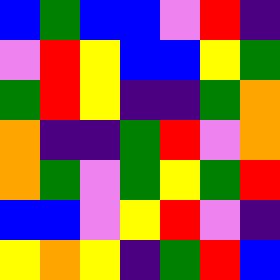[["blue", "green", "blue", "blue", "violet", "red", "indigo"], ["violet", "red", "yellow", "blue", "blue", "yellow", "green"], ["green", "red", "yellow", "indigo", "indigo", "green", "orange"], ["orange", "indigo", "indigo", "green", "red", "violet", "orange"], ["orange", "green", "violet", "green", "yellow", "green", "red"], ["blue", "blue", "violet", "yellow", "red", "violet", "indigo"], ["yellow", "orange", "yellow", "indigo", "green", "red", "blue"]]